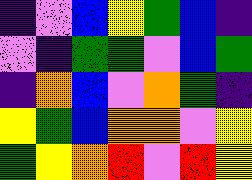[["indigo", "violet", "blue", "yellow", "green", "blue", "indigo"], ["violet", "indigo", "green", "green", "violet", "blue", "green"], ["indigo", "orange", "blue", "violet", "orange", "green", "indigo"], ["yellow", "green", "blue", "orange", "orange", "violet", "yellow"], ["green", "yellow", "orange", "red", "violet", "red", "yellow"]]